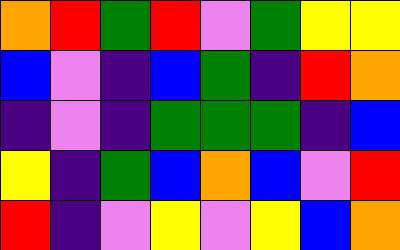[["orange", "red", "green", "red", "violet", "green", "yellow", "yellow"], ["blue", "violet", "indigo", "blue", "green", "indigo", "red", "orange"], ["indigo", "violet", "indigo", "green", "green", "green", "indigo", "blue"], ["yellow", "indigo", "green", "blue", "orange", "blue", "violet", "red"], ["red", "indigo", "violet", "yellow", "violet", "yellow", "blue", "orange"]]